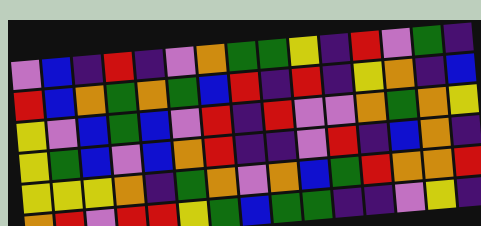[["violet", "blue", "indigo", "red", "indigo", "violet", "orange", "green", "green", "yellow", "indigo", "red", "violet", "green", "indigo"], ["red", "blue", "orange", "green", "orange", "green", "blue", "red", "indigo", "red", "indigo", "yellow", "orange", "indigo", "blue"], ["yellow", "violet", "blue", "green", "blue", "violet", "red", "indigo", "red", "violet", "violet", "orange", "green", "orange", "yellow"], ["yellow", "green", "blue", "violet", "blue", "orange", "red", "indigo", "indigo", "violet", "red", "indigo", "blue", "orange", "indigo"], ["yellow", "yellow", "yellow", "orange", "indigo", "green", "orange", "violet", "orange", "blue", "green", "red", "orange", "orange", "red"], ["orange", "red", "violet", "red", "red", "yellow", "green", "blue", "green", "green", "indigo", "indigo", "violet", "yellow", "indigo"]]